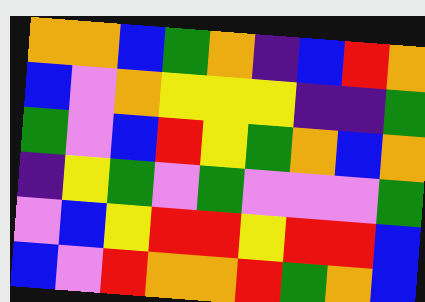[["orange", "orange", "blue", "green", "orange", "indigo", "blue", "red", "orange"], ["blue", "violet", "orange", "yellow", "yellow", "yellow", "indigo", "indigo", "green"], ["green", "violet", "blue", "red", "yellow", "green", "orange", "blue", "orange"], ["indigo", "yellow", "green", "violet", "green", "violet", "violet", "violet", "green"], ["violet", "blue", "yellow", "red", "red", "yellow", "red", "red", "blue"], ["blue", "violet", "red", "orange", "orange", "red", "green", "orange", "blue"]]